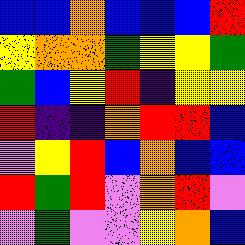[["blue", "blue", "orange", "blue", "blue", "blue", "red"], ["yellow", "orange", "orange", "green", "yellow", "yellow", "green"], ["green", "blue", "yellow", "red", "indigo", "yellow", "yellow"], ["red", "indigo", "indigo", "orange", "red", "red", "blue"], ["violet", "yellow", "red", "blue", "orange", "blue", "blue"], ["red", "green", "red", "violet", "orange", "red", "violet"], ["violet", "green", "violet", "violet", "yellow", "orange", "blue"]]